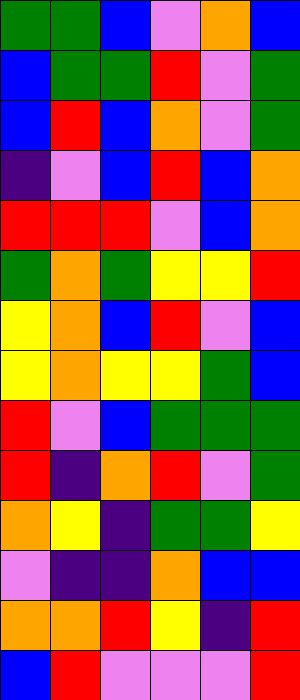[["green", "green", "blue", "violet", "orange", "blue"], ["blue", "green", "green", "red", "violet", "green"], ["blue", "red", "blue", "orange", "violet", "green"], ["indigo", "violet", "blue", "red", "blue", "orange"], ["red", "red", "red", "violet", "blue", "orange"], ["green", "orange", "green", "yellow", "yellow", "red"], ["yellow", "orange", "blue", "red", "violet", "blue"], ["yellow", "orange", "yellow", "yellow", "green", "blue"], ["red", "violet", "blue", "green", "green", "green"], ["red", "indigo", "orange", "red", "violet", "green"], ["orange", "yellow", "indigo", "green", "green", "yellow"], ["violet", "indigo", "indigo", "orange", "blue", "blue"], ["orange", "orange", "red", "yellow", "indigo", "red"], ["blue", "red", "violet", "violet", "violet", "red"]]